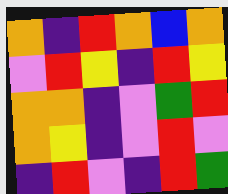[["orange", "indigo", "red", "orange", "blue", "orange"], ["violet", "red", "yellow", "indigo", "red", "yellow"], ["orange", "orange", "indigo", "violet", "green", "red"], ["orange", "yellow", "indigo", "violet", "red", "violet"], ["indigo", "red", "violet", "indigo", "red", "green"]]